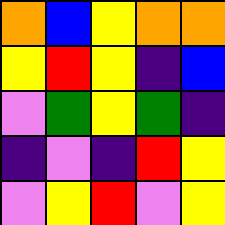[["orange", "blue", "yellow", "orange", "orange"], ["yellow", "red", "yellow", "indigo", "blue"], ["violet", "green", "yellow", "green", "indigo"], ["indigo", "violet", "indigo", "red", "yellow"], ["violet", "yellow", "red", "violet", "yellow"]]